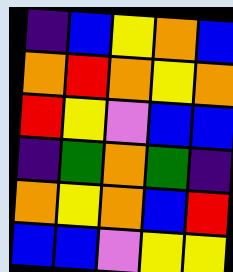[["indigo", "blue", "yellow", "orange", "blue"], ["orange", "red", "orange", "yellow", "orange"], ["red", "yellow", "violet", "blue", "blue"], ["indigo", "green", "orange", "green", "indigo"], ["orange", "yellow", "orange", "blue", "red"], ["blue", "blue", "violet", "yellow", "yellow"]]